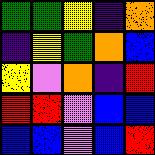[["green", "green", "yellow", "indigo", "orange"], ["indigo", "yellow", "green", "orange", "blue"], ["yellow", "violet", "orange", "indigo", "red"], ["red", "red", "violet", "blue", "blue"], ["blue", "blue", "violet", "blue", "red"]]